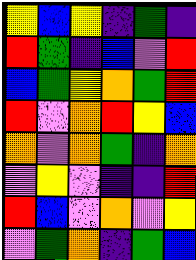[["yellow", "blue", "yellow", "indigo", "green", "indigo"], ["red", "green", "indigo", "blue", "violet", "red"], ["blue", "green", "yellow", "orange", "green", "red"], ["red", "violet", "orange", "red", "yellow", "blue"], ["orange", "violet", "orange", "green", "indigo", "orange"], ["violet", "yellow", "violet", "indigo", "indigo", "red"], ["red", "blue", "violet", "orange", "violet", "yellow"], ["violet", "green", "orange", "indigo", "green", "blue"]]